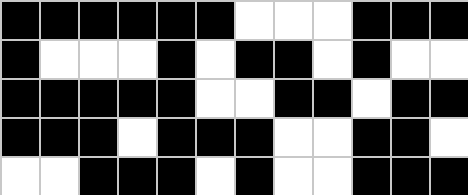[["black", "black", "black", "black", "black", "black", "white", "white", "white", "black", "black", "black"], ["black", "white", "white", "white", "black", "white", "black", "black", "white", "black", "white", "white"], ["black", "black", "black", "black", "black", "white", "white", "black", "black", "white", "black", "black"], ["black", "black", "black", "white", "black", "black", "black", "white", "white", "black", "black", "white"], ["white", "white", "black", "black", "black", "white", "black", "white", "white", "black", "black", "black"]]